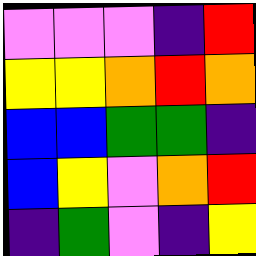[["violet", "violet", "violet", "indigo", "red"], ["yellow", "yellow", "orange", "red", "orange"], ["blue", "blue", "green", "green", "indigo"], ["blue", "yellow", "violet", "orange", "red"], ["indigo", "green", "violet", "indigo", "yellow"]]